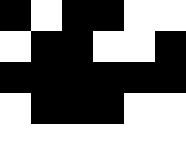[["black", "white", "black", "black", "white", "white"], ["white", "black", "black", "white", "white", "black"], ["black", "black", "black", "black", "black", "black"], ["white", "black", "black", "black", "white", "white"], ["white", "white", "white", "white", "white", "white"]]